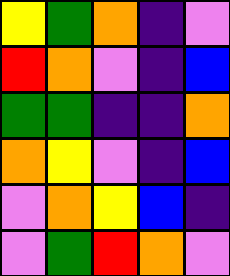[["yellow", "green", "orange", "indigo", "violet"], ["red", "orange", "violet", "indigo", "blue"], ["green", "green", "indigo", "indigo", "orange"], ["orange", "yellow", "violet", "indigo", "blue"], ["violet", "orange", "yellow", "blue", "indigo"], ["violet", "green", "red", "orange", "violet"]]